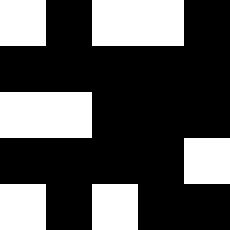[["white", "black", "white", "white", "black"], ["black", "black", "black", "black", "black"], ["white", "white", "black", "black", "black"], ["black", "black", "black", "black", "white"], ["white", "black", "white", "black", "black"]]